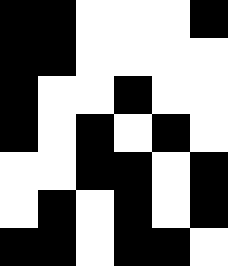[["black", "black", "white", "white", "white", "black"], ["black", "black", "white", "white", "white", "white"], ["black", "white", "white", "black", "white", "white"], ["black", "white", "black", "white", "black", "white"], ["white", "white", "black", "black", "white", "black"], ["white", "black", "white", "black", "white", "black"], ["black", "black", "white", "black", "black", "white"]]